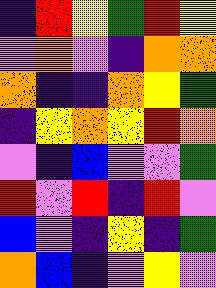[["indigo", "red", "yellow", "green", "red", "yellow"], ["violet", "orange", "violet", "indigo", "orange", "orange"], ["orange", "indigo", "indigo", "orange", "yellow", "green"], ["indigo", "yellow", "orange", "yellow", "red", "orange"], ["violet", "indigo", "blue", "violet", "violet", "green"], ["red", "violet", "red", "indigo", "red", "violet"], ["blue", "violet", "indigo", "yellow", "indigo", "green"], ["orange", "blue", "indigo", "violet", "yellow", "violet"]]